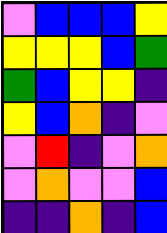[["violet", "blue", "blue", "blue", "yellow"], ["yellow", "yellow", "yellow", "blue", "green"], ["green", "blue", "yellow", "yellow", "indigo"], ["yellow", "blue", "orange", "indigo", "violet"], ["violet", "red", "indigo", "violet", "orange"], ["violet", "orange", "violet", "violet", "blue"], ["indigo", "indigo", "orange", "indigo", "blue"]]